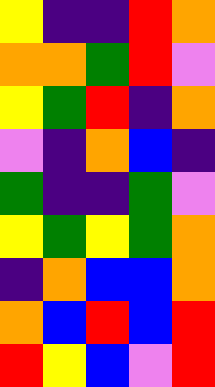[["yellow", "indigo", "indigo", "red", "orange"], ["orange", "orange", "green", "red", "violet"], ["yellow", "green", "red", "indigo", "orange"], ["violet", "indigo", "orange", "blue", "indigo"], ["green", "indigo", "indigo", "green", "violet"], ["yellow", "green", "yellow", "green", "orange"], ["indigo", "orange", "blue", "blue", "orange"], ["orange", "blue", "red", "blue", "red"], ["red", "yellow", "blue", "violet", "red"]]